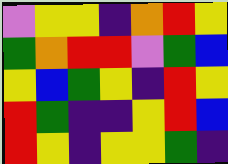[["violet", "yellow", "yellow", "indigo", "orange", "red", "yellow"], ["green", "orange", "red", "red", "violet", "green", "blue"], ["yellow", "blue", "green", "yellow", "indigo", "red", "yellow"], ["red", "green", "indigo", "indigo", "yellow", "red", "blue"], ["red", "yellow", "indigo", "yellow", "yellow", "green", "indigo"]]